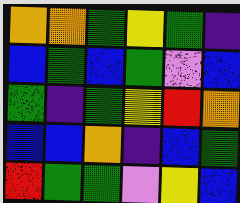[["orange", "orange", "green", "yellow", "green", "indigo"], ["blue", "green", "blue", "green", "violet", "blue"], ["green", "indigo", "green", "yellow", "red", "orange"], ["blue", "blue", "orange", "indigo", "blue", "green"], ["red", "green", "green", "violet", "yellow", "blue"]]